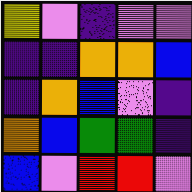[["yellow", "violet", "indigo", "violet", "violet"], ["indigo", "indigo", "orange", "orange", "blue"], ["indigo", "orange", "blue", "violet", "indigo"], ["orange", "blue", "green", "green", "indigo"], ["blue", "violet", "red", "red", "violet"]]